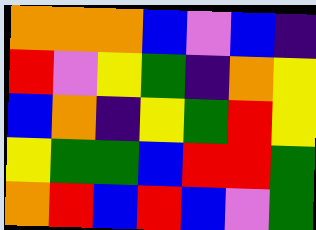[["orange", "orange", "orange", "blue", "violet", "blue", "indigo"], ["red", "violet", "yellow", "green", "indigo", "orange", "yellow"], ["blue", "orange", "indigo", "yellow", "green", "red", "yellow"], ["yellow", "green", "green", "blue", "red", "red", "green"], ["orange", "red", "blue", "red", "blue", "violet", "green"]]